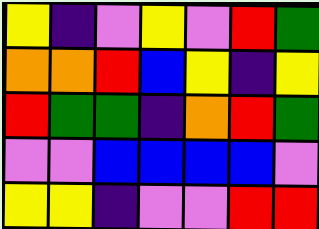[["yellow", "indigo", "violet", "yellow", "violet", "red", "green"], ["orange", "orange", "red", "blue", "yellow", "indigo", "yellow"], ["red", "green", "green", "indigo", "orange", "red", "green"], ["violet", "violet", "blue", "blue", "blue", "blue", "violet"], ["yellow", "yellow", "indigo", "violet", "violet", "red", "red"]]